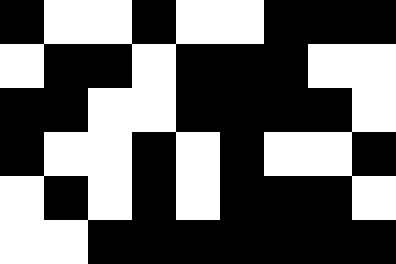[["black", "white", "white", "black", "white", "white", "black", "black", "black"], ["white", "black", "black", "white", "black", "black", "black", "white", "white"], ["black", "black", "white", "white", "black", "black", "black", "black", "white"], ["black", "white", "white", "black", "white", "black", "white", "white", "black"], ["white", "black", "white", "black", "white", "black", "black", "black", "white"], ["white", "white", "black", "black", "black", "black", "black", "black", "black"]]